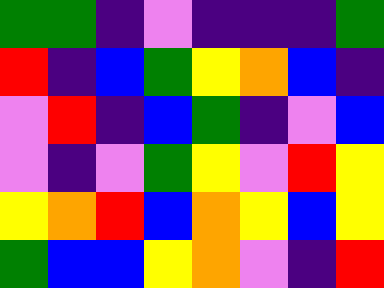[["green", "green", "indigo", "violet", "indigo", "indigo", "indigo", "green"], ["red", "indigo", "blue", "green", "yellow", "orange", "blue", "indigo"], ["violet", "red", "indigo", "blue", "green", "indigo", "violet", "blue"], ["violet", "indigo", "violet", "green", "yellow", "violet", "red", "yellow"], ["yellow", "orange", "red", "blue", "orange", "yellow", "blue", "yellow"], ["green", "blue", "blue", "yellow", "orange", "violet", "indigo", "red"]]